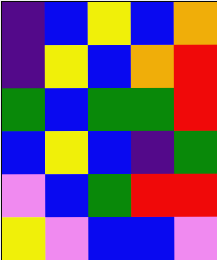[["indigo", "blue", "yellow", "blue", "orange"], ["indigo", "yellow", "blue", "orange", "red"], ["green", "blue", "green", "green", "red"], ["blue", "yellow", "blue", "indigo", "green"], ["violet", "blue", "green", "red", "red"], ["yellow", "violet", "blue", "blue", "violet"]]